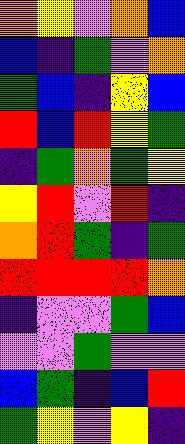[["orange", "yellow", "violet", "orange", "blue"], ["blue", "indigo", "green", "violet", "orange"], ["green", "blue", "indigo", "yellow", "blue"], ["red", "blue", "red", "yellow", "green"], ["indigo", "green", "orange", "green", "yellow"], ["yellow", "red", "violet", "red", "indigo"], ["orange", "red", "green", "indigo", "green"], ["red", "red", "red", "red", "orange"], ["indigo", "violet", "violet", "green", "blue"], ["violet", "violet", "green", "violet", "violet"], ["blue", "green", "indigo", "blue", "red"], ["green", "yellow", "violet", "yellow", "indigo"]]